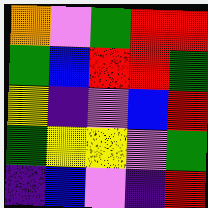[["orange", "violet", "green", "red", "red"], ["green", "blue", "red", "red", "green"], ["yellow", "indigo", "violet", "blue", "red"], ["green", "yellow", "yellow", "violet", "green"], ["indigo", "blue", "violet", "indigo", "red"]]